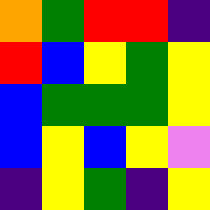[["orange", "green", "red", "red", "indigo"], ["red", "blue", "yellow", "green", "yellow"], ["blue", "green", "green", "green", "yellow"], ["blue", "yellow", "blue", "yellow", "violet"], ["indigo", "yellow", "green", "indigo", "yellow"]]